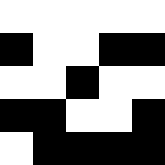[["white", "white", "white", "white", "white"], ["black", "white", "white", "black", "black"], ["white", "white", "black", "white", "white"], ["black", "black", "white", "white", "black"], ["white", "black", "black", "black", "black"]]